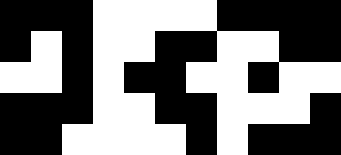[["black", "black", "black", "white", "white", "white", "white", "black", "black", "black", "black"], ["black", "white", "black", "white", "white", "black", "black", "white", "white", "black", "black"], ["white", "white", "black", "white", "black", "black", "white", "white", "black", "white", "white"], ["black", "black", "black", "white", "white", "black", "black", "white", "white", "white", "black"], ["black", "black", "white", "white", "white", "white", "black", "white", "black", "black", "black"]]